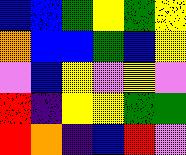[["blue", "blue", "green", "yellow", "green", "yellow"], ["orange", "blue", "blue", "green", "blue", "yellow"], ["violet", "blue", "yellow", "violet", "yellow", "violet"], ["red", "indigo", "yellow", "yellow", "green", "green"], ["red", "orange", "indigo", "blue", "red", "violet"]]